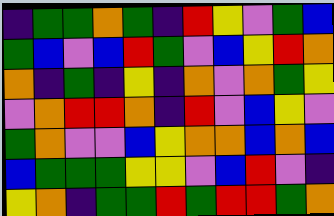[["indigo", "green", "green", "orange", "green", "indigo", "red", "yellow", "violet", "green", "blue"], ["green", "blue", "violet", "blue", "red", "green", "violet", "blue", "yellow", "red", "orange"], ["orange", "indigo", "green", "indigo", "yellow", "indigo", "orange", "violet", "orange", "green", "yellow"], ["violet", "orange", "red", "red", "orange", "indigo", "red", "violet", "blue", "yellow", "violet"], ["green", "orange", "violet", "violet", "blue", "yellow", "orange", "orange", "blue", "orange", "blue"], ["blue", "green", "green", "green", "yellow", "yellow", "violet", "blue", "red", "violet", "indigo"], ["yellow", "orange", "indigo", "green", "green", "red", "green", "red", "red", "green", "orange"]]